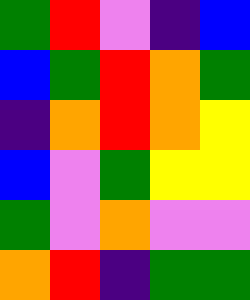[["green", "red", "violet", "indigo", "blue"], ["blue", "green", "red", "orange", "green"], ["indigo", "orange", "red", "orange", "yellow"], ["blue", "violet", "green", "yellow", "yellow"], ["green", "violet", "orange", "violet", "violet"], ["orange", "red", "indigo", "green", "green"]]